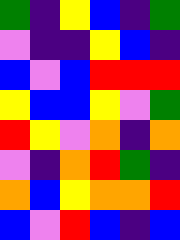[["green", "indigo", "yellow", "blue", "indigo", "green"], ["violet", "indigo", "indigo", "yellow", "blue", "indigo"], ["blue", "violet", "blue", "red", "red", "red"], ["yellow", "blue", "blue", "yellow", "violet", "green"], ["red", "yellow", "violet", "orange", "indigo", "orange"], ["violet", "indigo", "orange", "red", "green", "indigo"], ["orange", "blue", "yellow", "orange", "orange", "red"], ["blue", "violet", "red", "blue", "indigo", "blue"]]